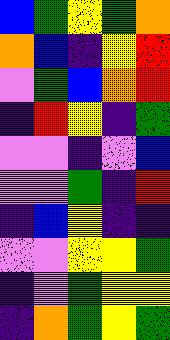[["blue", "green", "yellow", "green", "orange"], ["orange", "blue", "indigo", "yellow", "red"], ["violet", "green", "blue", "orange", "red"], ["indigo", "red", "yellow", "indigo", "green"], ["violet", "violet", "indigo", "violet", "blue"], ["violet", "violet", "green", "indigo", "red"], ["indigo", "blue", "yellow", "indigo", "indigo"], ["violet", "violet", "yellow", "yellow", "green"], ["indigo", "violet", "green", "yellow", "yellow"], ["indigo", "orange", "green", "yellow", "green"]]